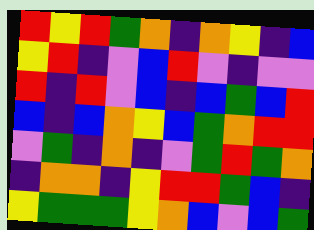[["red", "yellow", "red", "green", "orange", "indigo", "orange", "yellow", "indigo", "blue"], ["yellow", "red", "indigo", "violet", "blue", "red", "violet", "indigo", "violet", "violet"], ["red", "indigo", "red", "violet", "blue", "indigo", "blue", "green", "blue", "red"], ["blue", "indigo", "blue", "orange", "yellow", "blue", "green", "orange", "red", "red"], ["violet", "green", "indigo", "orange", "indigo", "violet", "green", "red", "green", "orange"], ["indigo", "orange", "orange", "indigo", "yellow", "red", "red", "green", "blue", "indigo"], ["yellow", "green", "green", "green", "yellow", "orange", "blue", "violet", "blue", "green"]]